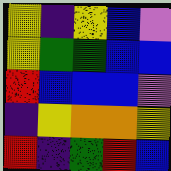[["yellow", "indigo", "yellow", "blue", "violet"], ["yellow", "green", "green", "blue", "blue"], ["red", "blue", "blue", "blue", "violet"], ["indigo", "yellow", "orange", "orange", "yellow"], ["red", "indigo", "green", "red", "blue"]]